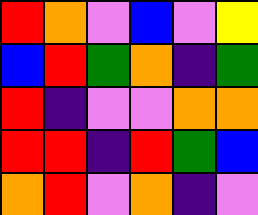[["red", "orange", "violet", "blue", "violet", "yellow"], ["blue", "red", "green", "orange", "indigo", "green"], ["red", "indigo", "violet", "violet", "orange", "orange"], ["red", "red", "indigo", "red", "green", "blue"], ["orange", "red", "violet", "orange", "indigo", "violet"]]